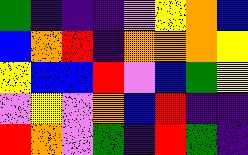[["green", "indigo", "indigo", "indigo", "violet", "yellow", "orange", "blue"], ["blue", "orange", "red", "indigo", "orange", "orange", "orange", "yellow"], ["yellow", "blue", "blue", "red", "violet", "blue", "green", "yellow"], ["violet", "yellow", "violet", "orange", "blue", "red", "indigo", "indigo"], ["red", "orange", "violet", "green", "indigo", "red", "green", "indigo"]]